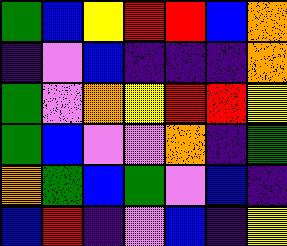[["green", "blue", "yellow", "red", "red", "blue", "orange"], ["indigo", "violet", "blue", "indigo", "indigo", "indigo", "orange"], ["green", "violet", "orange", "yellow", "red", "red", "yellow"], ["green", "blue", "violet", "violet", "orange", "indigo", "green"], ["orange", "green", "blue", "green", "violet", "blue", "indigo"], ["blue", "red", "indigo", "violet", "blue", "indigo", "yellow"]]